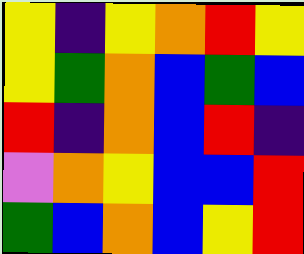[["yellow", "indigo", "yellow", "orange", "red", "yellow"], ["yellow", "green", "orange", "blue", "green", "blue"], ["red", "indigo", "orange", "blue", "red", "indigo"], ["violet", "orange", "yellow", "blue", "blue", "red"], ["green", "blue", "orange", "blue", "yellow", "red"]]